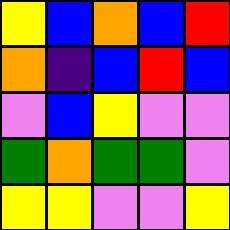[["yellow", "blue", "orange", "blue", "red"], ["orange", "indigo", "blue", "red", "blue"], ["violet", "blue", "yellow", "violet", "violet"], ["green", "orange", "green", "green", "violet"], ["yellow", "yellow", "violet", "violet", "yellow"]]